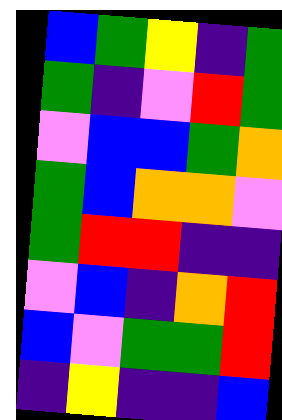[["blue", "green", "yellow", "indigo", "green"], ["green", "indigo", "violet", "red", "green"], ["violet", "blue", "blue", "green", "orange"], ["green", "blue", "orange", "orange", "violet"], ["green", "red", "red", "indigo", "indigo"], ["violet", "blue", "indigo", "orange", "red"], ["blue", "violet", "green", "green", "red"], ["indigo", "yellow", "indigo", "indigo", "blue"]]